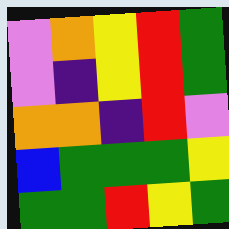[["violet", "orange", "yellow", "red", "green"], ["violet", "indigo", "yellow", "red", "green"], ["orange", "orange", "indigo", "red", "violet"], ["blue", "green", "green", "green", "yellow"], ["green", "green", "red", "yellow", "green"]]